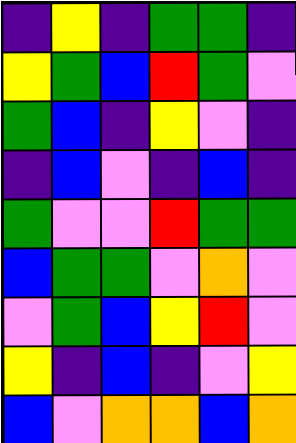[["indigo", "yellow", "indigo", "green", "green", "indigo"], ["yellow", "green", "blue", "red", "green", "violet"], ["green", "blue", "indigo", "yellow", "violet", "indigo"], ["indigo", "blue", "violet", "indigo", "blue", "indigo"], ["green", "violet", "violet", "red", "green", "green"], ["blue", "green", "green", "violet", "orange", "violet"], ["violet", "green", "blue", "yellow", "red", "violet"], ["yellow", "indigo", "blue", "indigo", "violet", "yellow"], ["blue", "violet", "orange", "orange", "blue", "orange"]]